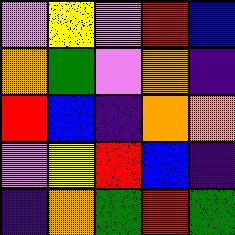[["violet", "yellow", "violet", "red", "blue"], ["orange", "green", "violet", "orange", "indigo"], ["red", "blue", "indigo", "orange", "orange"], ["violet", "yellow", "red", "blue", "indigo"], ["indigo", "orange", "green", "red", "green"]]